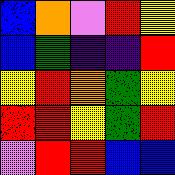[["blue", "orange", "violet", "red", "yellow"], ["blue", "green", "indigo", "indigo", "red"], ["yellow", "red", "orange", "green", "yellow"], ["red", "red", "yellow", "green", "red"], ["violet", "red", "red", "blue", "blue"]]